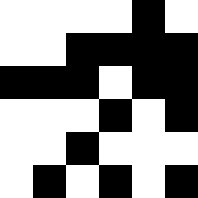[["white", "white", "white", "white", "black", "white"], ["white", "white", "black", "black", "black", "black"], ["black", "black", "black", "white", "black", "black"], ["white", "white", "white", "black", "white", "black"], ["white", "white", "black", "white", "white", "white"], ["white", "black", "white", "black", "white", "black"]]